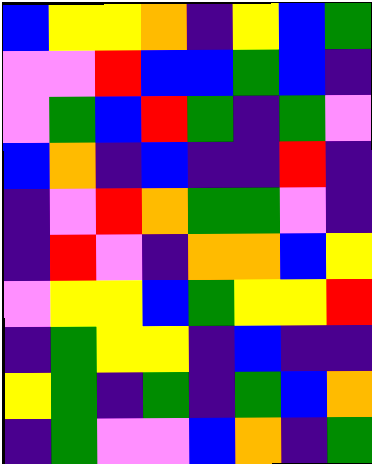[["blue", "yellow", "yellow", "orange", "indigo", "yellow", "blue", "green"], ["violet", "violet", "red", "blue", "blue", "green", "blue", "indigo"], ["violet", "green", "blue", "red", "green", "indigo", "green", "violet"], ["blue", "orange", "indigo", "blue", "indigo", "indigo", "red", "indigo"], ["indigo", "violet", "red", "orange", "green", "green", "violet", "indigo"], ["indigo", "red", "violet", "indigo", "orange", "orange", "blue", "yellow"], ["violet", "yellow", "yellow", "blue", "green", "yellow", "yellow", "red"], ["indigo", "green", "yellow", "yellow", "indigo", "blue", "indigo", "indigo"], ["yellow", "green", "indigo", "green", "indigo", "green", "blue", "orange"], ["indigo", "green", "violet", "violet", "blue", "orange", "indigo", "green"]]